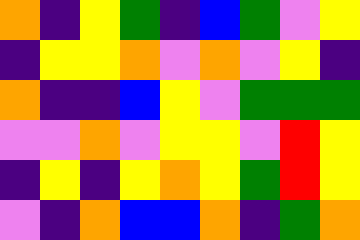[["orange", "indigo", "yellow", "green", "indigo", "blue", "green", "violet", "yellow"], ["indigo", "yellow", "yellow", "orange", "violet", "orange", "violet", "yellow", "indigo"], ["orange", "indigo", "indigo", "blue", "yellow", "violet", "green", "green", "green"], ["violet", "violet", "orange", "violet", "yellow", "yellow", "violet", "red", "yellow"], ["indigo", "yellow", "indigo", "yellow", "orange", "yellow", "green", "red", "yellow"], ["violet", "indigo", "orange", "blue", "blue", "orange", "indigo", "green", "orange"]]